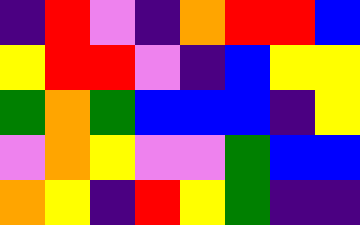[["indigo", "red", "violet", "indigo", "orange", "red", "red", "blue"], ["yellow", "red", "red", "violet", "indigo", "blue", "yellow", "yellow"], ["green", "orange", "green", "blue", "blue", "blue", "indigo", "yellow"], ["violet", "orange", "yellow", "violet", "violet", "green", "blue", "blue"], ["orange", "yellow", "indigo", "red", "yellow", "green", "indigo", "indigo"]]